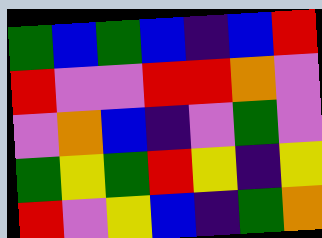[["green", "blue", "green", "blue", "indigo", "blue", "red"], ["red", "violet", "violet", "red", "red", "orange", "violet"], ["violet", "orange", "blue", "indigo", "violet", "green", "violet"], ["green", "yellow", "green", "red", "yellow", "indigo", "yellow"], ["red", "violet", "yellow", "blue", "indigo", "green", "orange"]]